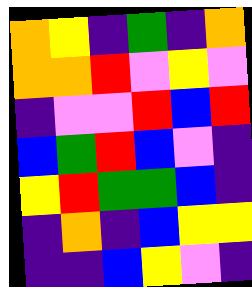[["orange", "yellow", "indigo", "green", "indigo", "orange"], ["orange", "orange", "red", "violet", "yellow", "violet"], ["indigo", "violet", "violet", "red", "blue", "red"], ["blue", "green", "red", "blue", "violet", "indigo"], ["yellow", "red", "green", "green", "blue", "indigo"], ["indigo", "orange", "indigo", "blue", "yellow", "yellow"], ["indigo", "indigo", "blue", "yellow", "violet", "indigo"]]